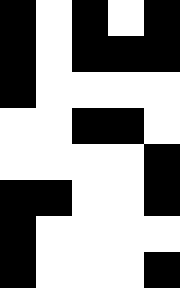[["black", "white", "black", "white", "black"], ["black", "white", "black", "black", "black"], ["black", "white", "white", "white", "white"], ["white", "white", "black", "black", "white"], ["white", "white", "white", "white", "black"], ["black", "black", "white", "white", "black"], ["black", "white", "white", "white", "white"], ["black", "white", "white", "white", "black"]]